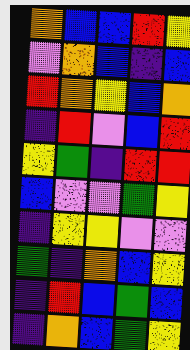[["orange", "blue", "blue", "red", "yellow"], ["violet", "orange", "blue", "indigo", "blue"], ["red", "orange", "yellow", "blue", "orange"], ["indigo", "red", "violet", "blue", "red"], ["yellow", "green", "indigo", "red", "red"], ["blue", "violet", "violet", "green", "yellow"], ["indigo", "yellow", "yellow", "violet", "violet"], ["green", "indigo", "orange", "blue", "yellow"], ["indigo", "red", "blue", "green", "blue"], ["indigo", "orange", "blue", "green", "yellow"]]